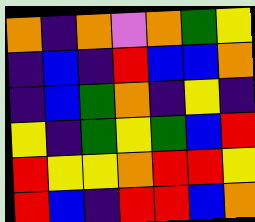[["orange", "indigo", "orange", "violet", "orange", "green", "yellow"], ["indigo", "blue", "indigo", "red", "blue", "blue", "orange"], ["indigo", "blue", "green", "orange", "indigo", "yellow", "indigo"], ["yellow", "indigo", "green", "yellow", "green", "blue", "red"], ["red", "yellow", "yellow", "orange", "red", "red", "yellow"], ["red", "blue", "indigo", "red", "red", "blue", "orange"]]